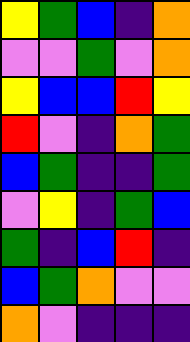[["yellow", "green", "blue", "indigo", "orange"], ["violet", "violet", "green", "violet", "orange"], ["yellow", "blue", "blue", "red", "yellow"], ["red", "violet", "indigo", "orange", "green"], ["blue", "green", "indigo", "indigo", "green"], ["violet", "yellow", "indigo", "green", "blue"], ["green", "indigo", "blue", "red", "indigo"], ["blue", "green", "orange", "violet", "violet"], ["orange", "violet", "indigo", "indigo", "indigo"]]